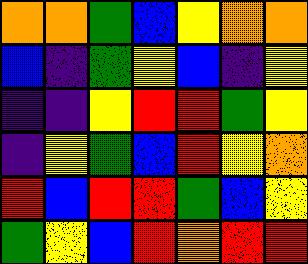[["orange", "orange", "green", "blue", "yellow", "orange", "orange"], ["blue", "indigo", "green", "yellow", "blue", "indigo", "yellow"], ["indigo", "indigo", "yellow", "red", "red", "green", "yellow"], ["indigo", "yellow", "green", "blue", "red", "yellow", "orange"], ["red", "blue", "red", "red", "green", "blue", "yellow"], ["green", "yellow", "blue", "red", "orange", "red", "red"]]